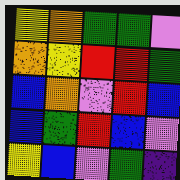[["yellow", "orange", "green", "green", "violet"], ["orange", "yellow", "red", "red", "green"], ["blue", "orange", "violet", "red", "blue"], ["blue", "green", "red", "blue", "violet"], ["yellow", "blue", "violet", "green", "indigo"]]